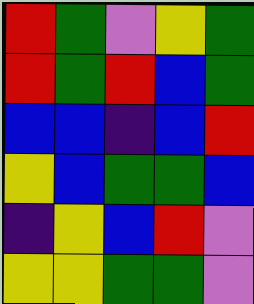[["red", "green", "violet", "yellow", "green"], ["red", "green", "red", "blue", "green"], ["blue", "blue", "indigo", "blue", "red"], ["yellow", "blue", "green", "green", "blue"], ["indigo", "yellow", "blue", "red", "violet"], ["yellow", "yellow", "green", "green", "violet"]]